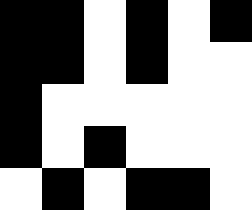[["black", "black", "white", "black", "white", "black"], ["black", "black", "white", "black", "white", "white"], ["black", "white", "white", "white", "white", "white"], ["black", "white", "black", "white", "white", "white"], ["white", "black", "white", "black", "black", "white"]]